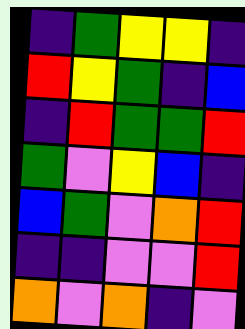[["indigo", "green", "yellow", "yellow", "indigo"], ["red", "yellow", "green", "indigo", "blue"], ["indigo", "red", "green", "green", "red"], ["green", "violet", "yellow", "blue", "indigo"], ["blue", "green", "violet", "orange", "red"], ["indigo", "indigo", "violet", "violet", "red"], ["orange", "violet", "orange", "indigo", "violet"]]